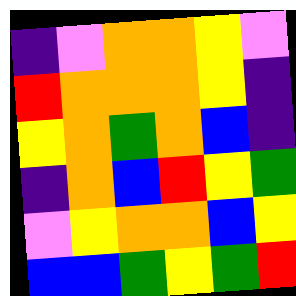[["indigo", "violet", "orange", "orange", "yellow", "violet"], ["red", "orange", "orange", "orange", "yellow", "indigo"], ["yellow", "orange", "green", "orange", "blue", "indigo"], ["indigo", "orange", "blue", "red", "yellow", "green"], ["violet", "yellow", "orange", "orange", "blue", "yellow"], ["blue", "blue", "green", "yellow", "green", "red"]]